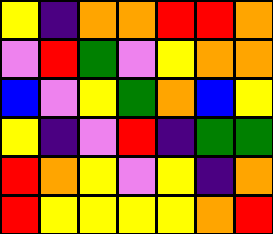[["yellow", "indigo", "orange", "orange", "red", "red", "orange"], ["violet", "red", "green", "violet", "yellow", "orange", "orange"], ["blue", "violet", "yellow", "green", "orange", "blue", "yellow"], ["yellow", "indigo", "violet", "red", "indigo", "green", "green"], ["red", "orange", "yellow", "violet", "yellow", "indigo", "orange"], ["red", "yellow", "yellow", "yellow", "yellow", "orange", "red"]]